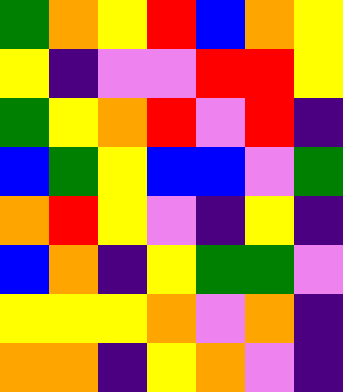[["green", "orange", "yellow", "red", "blue", "orange", "yellow"], ["yellow", "indigo", "violet", "violet", "red", "red", "yellow"], ["green", "yellow", "orange", "red", "violet", "red", "indigo"], ["blue", "green", "yellow", "blue", "blue", "violet", "green"], ["orange", "red", "yellow", "violet", "indigo", "yellow", "indigo"], ["blue", "orange", "indigo", "yellow", "green", "green", "violet"], ["yellow", "yellow", "yellow", "orange", "violet", "orange", "indigo"], ["orange", "orange", "indigo", "yellow", "orange", "violet", "indigo"]]